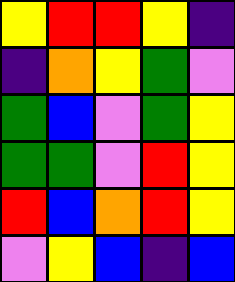[["yellow", "red", "red", "yellow", "indigo"], ["indigo", "orange", "yellow", "green", "violet"], ["green", "blue", "violet", "green", "yellow"], ["green", "green", "violet", "red", "yellow"], ["red", "blue", "orange", "red", "yellow"], ["violet", "yellow", "blue", "indigo", "blue"]]